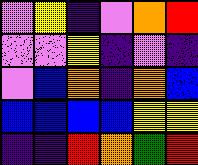[["violet", "yellow", "indigo", "violet", "orange", "red"], ["violet", "violet", "yellow", "indigo", "violet", "indigo"], ["violet", "blue", "orange", "indigo", "orange", "blue"], ["blue", "blue", "blue", "blue", "yellow", "yellow"], ["indigo", "indigo", "red", "orange", "green", "red"]]